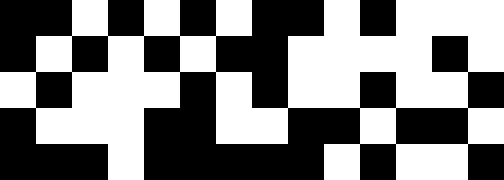[["black", "black", "white", "black", "white", "black", "white", "black", "black", "white", "black", "white", "white", "white"], ["black", "white", "black", "white", "black", "white", "black", "black", "white", "white", "white", "white", "black", "white"], ["white", "black", "white", "white", "white", "black", "white", "black", "white", "white", "black", "white", "white", "black"], ["black", "white", "white", "white", "black", "black", "white", "white", "black", "black", "white", "black", "black", "white"], ["black", "black", "black", "white", "black", "black", "black", "black", "black", "white", "black", "white", "white", "black"]]